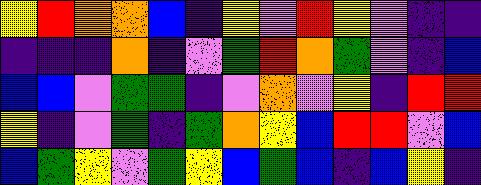[["yellow", "red", "orange", "orange", "blue", "indigo", "yellow", "violet", "red", "yellow", "violet", "indigo", "indigo"], ["indigo", "indigo", "indigo", "orange", "indigo", "violet", "green", "red", "orange", "green", "violet", "indigo", "blue"], ["blue", "blue", "violet", "green", "green", "indigo", "violet", "orange", "violet", "yellow", "indigo", "red", "red"], ["yellow", "indigo", "violet", "green", "indigo", "green", "orange", "yellow", "blue", "red", "red", "violet", "blue"], ["blue", "green", "yellow", "violet", "green", "yellow", "blue", "green", "blue", "indigo", "blue", "yellow", "indigo"]]